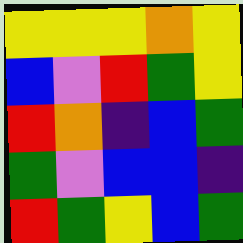[["yellow", "yellow", "yellow", "orange", "yellow"], ["blue", "violet", "red", "green", "yellow"], ["red", "orange", "indigo", "blue", "green"], ["green", "violet", "blue", "blue", "indigo"], ["red", "green", "yellow", "blue", "green"]]